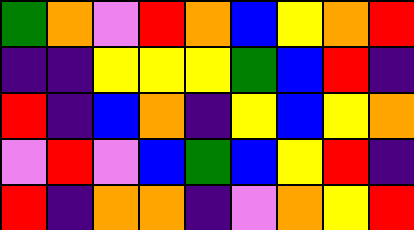[["green", "orange", "violet", "red", "orange", "blue", "yellow", "orange", "red"], ["indigo", "indigo", "yellow", "yellow", "yellow", "green", "blue", "red", "indigo"], ["red", "indigo", "blue", "orange", "indigo", "yellow", "blue", "yellow", "orange"], ["violet", "red", "violet", "blue", "green", "blue", "yellow", "red", "indigo"], ["red", "indigo", "orange", "orange", "indigo", "violet", "orange", "yellow", "red"]]